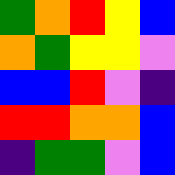[["green", "orange", "red", "yellow", "blue"], ["orange", "green", "yellow", "yellow", "violet"], ["blue", "blue", "red", "violet", "indigo"], ["red", "red", "orange", "orange", "blue"], ["indigo", "green", "green", "violet", "blue"]]